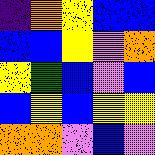[["indigo", "orange", "yellow", "blue", "blue"], ["blue", "blue", "yellow", "violet", "orange"], ["yellow", "green", "blue", "violet", "blue"], ["blue", "yellow", "blue", "yellow", "yellow"], ["orange", "orange", "violet", "blue", "violet"]]